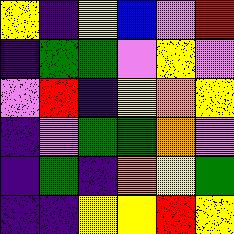[["yellow", "indigo", "yellow", "blue", "violet", "red"], ["indigo", "green", "green", "violet", "yellow", "violet"], ["violet", "red", "indigo", "yellow", "orange", "yellow"], ["indigo", "violet", "green", "green", "orange", "violet"], ["indigo", "green", "indigo", "orange", "yellow", "green"], ["indigo", "indigo", "yellow", "yellow", "red", "yellow"]]